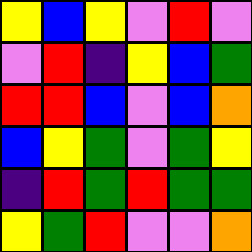[["yellow", "blue", "yellow", "violet", "red", "violet"], ["violet", "red", "indigo", "yellow", "blue", "green"], ["red", "red", "blue", "violet", "blue", "orange"], ["blue", "yellow", "green", "violet", "green", "yellow"], ["indigo", "red", "green", "red", "green", "green"], ["yellow", "green", "red", "violet", "violet", "orange"]]